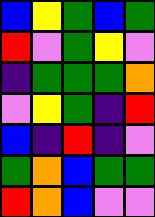[["blue", "yellow", "green", "blue", "green"], ["red", "violet", "green", "yellow", "violet"], ["indigo", "green", "green", "green", "orange"], ["violet", "yellow", "green", "indigo", "red"], ["blue", "indigo", "red", "indigo", "violet"], ["green", "orange", "blue", "green", "green"], ["red", "orange", "blue", "violet", "violet"]]